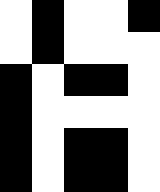[["white", "black", "white", "white", "black"], ["white", "black", "white", "white", "white"], ["black", "white", "black", "black", "white"], ["black", "white", "white", "white", "white"], ["black", "white", "black", "black", "white"], ["black", "white", "black", "black", "white"]]